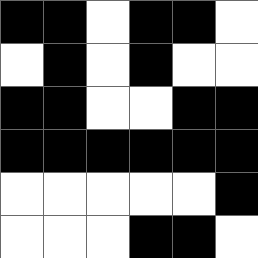[["black", "black", "white", "black", "black", "white"], ["white", "black", "white", "black", "white", "white"], ["black", "black", "white", "white", "black", "black"], ["black", "black", "black", "black", "black", "black"], ["white", "white", "white", "white", "white", "black"], ["white", "white", "white", "black", "black", "white"]]